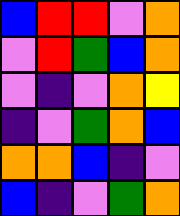[["blue", "red", "red", "violet", "orange"], ["violet", "red", "green", "blue", "orange"], ["violet", "indigo", "violet", "orange", "yellow"], ["indigo", "violet", "green", "orange", "blue"], ["orange", "orange", "blue", "indigo", "violet"], ["blue", "indigo", "violet", "green", "orange"]]